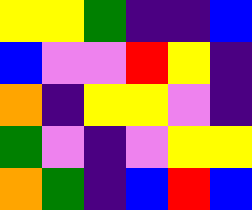[["yellow", "yellow", "green", "indigo", "indigo", "blue"], ["blue", "violet", "violet", "red", "yellow", "indigo"], ["orange", "indigo", "yellow", "yellow", "violet", "indigo"], ["green", "violet", "indigo", "violet", "yellow", "yellow"], ["orange", "green", "indigo", "blue", "red", "blue"]]